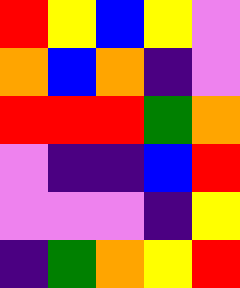[["red", "yellow", "blue", "yellow", "violet"], ["orange", "blue", "orange", "indigo", "violet"], ["red", "red", "red", "green", "orange"], ["violet", "indigo", "indigo", "blue", "red"], ["violet", "violet", "violet", "indigo", "yellow"], ["indigo", "green", "orange", "yellow", "red"]]